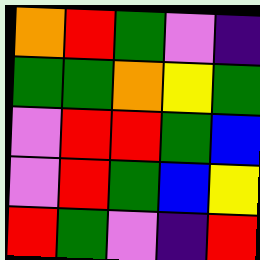[["orange", "red", "green", "violet", "indigo"], ["green", "green", "orange", "yellow", "green"], ["violet", "red", "red", "green", "blue"], ["violet", "red", "green", "blue", "yellow"], ["red", "green", "violet", "indigo", "red"]]